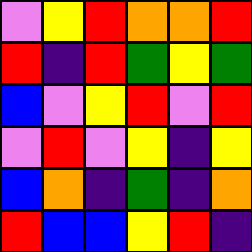[["violet", "yellow", "red", "orange", "orange", "red"], ["red", "indigo", "red", "green", "yellow", "green"], ["blue", "violet", "yellow", "red", "violet", "red"], ["violet", "red", "violet", "yellow", "indigo", "yellow"], ["blue", "orange", "indigo", "green", "indigo", "orange"], ["red", "blue", "blue", "yellow", "red", "indigo"]]